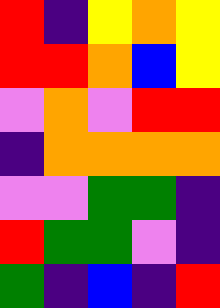[["red", "indigo", "yellow", "orange", "yellow"], ["red", "red", "orange", "blue", "yellow"], ["violet", "orange", "violet", "red", "red"], ["indigo", "orange", "orange", "orange", "orange"], ["violet", "violet", "green", "green", "indigo"], ["red", "green", "green", "violet", "indigo"], ["green", "indigo", "blue", "indigo", "red"]]